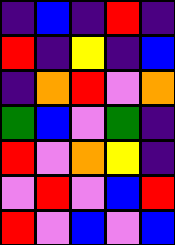[["indigo", "blue", "indigo", "red", "indigo"], ["red", "indigo", "yellow", "indigo", "blue"], ["indigo", "orange", "red", "violet", "orange"], ["green", "blue", "violet", "green", "indigo"], ["red", "violet", "orange", "yellow", "indigo"], ["violet", "red", "violet", "blue", "red"], ["red", "violet", "blue", "violet", "blue"]]